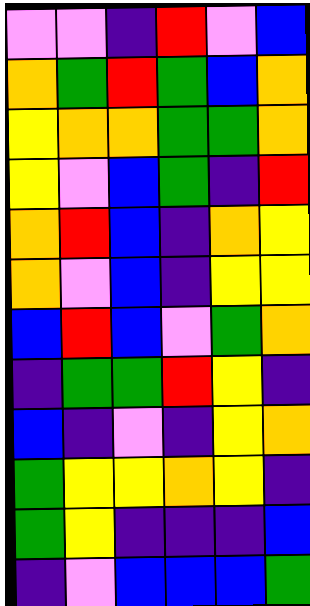[["violet", "violet", "indigo", "red", "violet", "blue"], ["orange", "green", "red", "green", "blue", "orange"], ["yellow", "orange", "orange", "green", "green", "orange"], ["yellow", "violet", "blue", "green", "indigo", "red"], ["orange", "red", "blue", "indigo", "orange", "yellow"], ["orange", "violet", "blue", "indigo", "yellow", "yellow"], ["blue", "red", "blue", "violet", "green", "orange"], ["indigo", "green", "green", "red", "yellow", "indigo"], ["blue", "indigo", "violet", "indigo", "yellow", "orange"], ["green", "yellow", "yellow", "orange", "yellow", "indigo"], ["green", "yellow", "indigo", "indigo", "indigo", "blue"], ["indigo", "violet", "blue", "blue", "blue", "green"]]